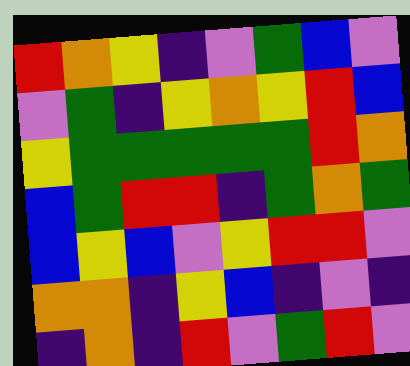[["red", "orange", "yellow", "indigo", "violet", "green", "blue", "violet"], ["violet", "green", "indigo", "yellow", "orange", "yellow", "red", "blue"], ["yellow", "green", "green", "green", "green", "green", "red", "orange"], ["blue", "green", "red", "red", "indigo", "green", "orange", "green"], ["blue", "yellow", "blue", "violet", "yellow", "red", "red", "violet"], ["orange", "orange", "indigo", "yellow", "blue", "indigo", "violet", "indigo"], ["indigo", "orange", "indigo", "red", "violet", "green", "red", "violet"]]